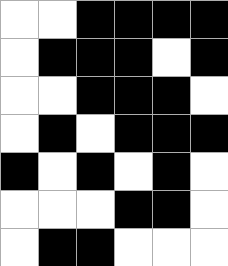[["white", "white", "black", "black", "black", "black"], ["white", "black", "black", "black", "white", "black"], ["white", "white", "black", "black", "black", "white"], ["white", "black", "white", "black", "black", "black"], ["black", "white", "black", "white", "black", "white"], ["white", "white", "white", "black", "black", "white"], ["white", "black", "black", "white", "white", "white"]]